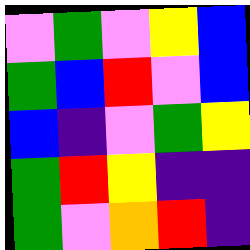[["violet", "green", "violet", "yellow", "blue"], ["green", "blue", "red", "violet", "blue"], ["blue", "indigo", "violet", "green", "yellow"], ["green", "red", "yellow", "indigo", "indigo"], ["green", "violet", "orange", "red", "indigo"]]